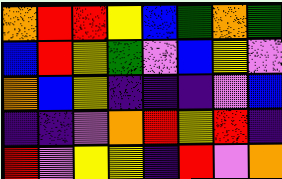[["orange", "red", "red", "yellow", "blue", "green", "orange", "green"], ["blue", "red", "yellow", "green", "violet", "blue", "yellow", "violet"], ["orange", "blue", "yellow", "indigo", "indigo", "indigo", "violet", "blue"], ["indigo", "indigo", "violet", "orange", "red", "yellow", "red", "indigo"], ["red", "violet", "yellow", "yellow", "indigo", "red", "violet", "orange"]]